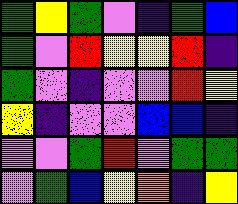[["green", "yellow", "green", "violet", "indigo", "green", "blue"], ["green", "violet", "red", "yellow", "yellow", "red", "indigo"], ["green", "violet", "indigo", "violet", "violet", "red", "yellow"], ["yellow", "indigo", "violet", "violet", "blue", "blue", "indigo"], ["violet", "violet", "green", "red", "violet", "green", "green"], ["violet", "green", "blue", "yellow", "orange", "indigo", "yellow"]]